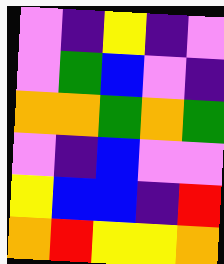[["violet", "indigo", "yellow", "indigo", "violet"], ["violet", "green", "blue", "violet", "indigo"], ["orange", "orange", "green", "orange", "green"], ["violet", "indigo", "blue", "violet", "violet"], ["yellow", "blue", "blue", "indigo", "red"], ["orange", "red", "yellow", "yellow", "orange"]]